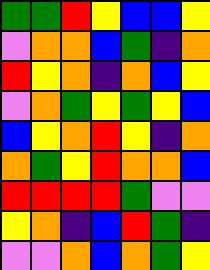[["green", "green", "red", "yellow", "blue", "blue", "yellow"], ["violet", "orange", "orange", "blue", "green", "indigo", "orange"], ["red", "yellow", "orange", "indigo", "orange", "blue", "yellow"], ["violet", "orange", "green", "yellow", "green", "yellow", "blue"], ["blue", "yellow", "orange", "red", "yellow", "indigo", "orange"], ["orange", "green", "yellow", "red", "orange", "orange", "blue"], ["red", "red", "red", "red", "green", "violet", "violet"], ["yellow", "orange", "indigo", "blue", "red", "green", "indigo"], ["violet", "violet", "orange", "blue", "orange", "green", "yellow"]]